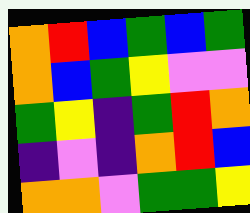[["orange", "red", "blue", "green", "blue", "green"], ["orange", "blue", "green", "yellow", "violet", "violet"], ["green", "yellow", "indigo", "green", "red", "orange"], ["indigo", "violet", "indigo", "orange", "red", "blue"], ["orange", "orange", "violet", "green", "green", "yellow"]]